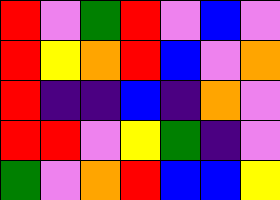[["red", "violet", "green", "red", "violet", "blue", "violet"], ["red", "yellow", "orange", "red", "blue", "violet", "orange"], ["red", "indigo", "indigo", "blue", "indigo", "orange", "violet"], ["red", "red", "violet", "yellow", "green", "indigo", "violet"], ["green", "violet", "orange", "red", "blue", "blue", "yellow"]]